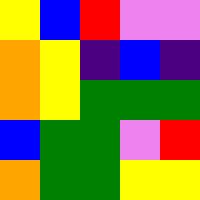[["yellow", "blue", "red", "violet", "violet"], ["orange", "yellow", "indigo", "blue", "indigo"], ["orange", "yellow", "green", "green", "green"], ["blue", "green", "green", "violet", "red"], ["orange", "green", "green", "yellow", "yellow"]]